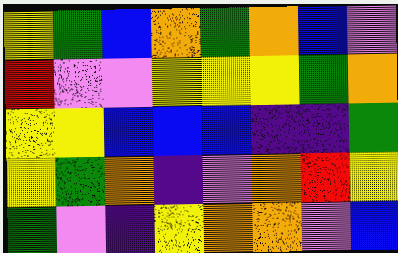[["yellow", "green", "blue", "orange", "green", "orange", "blue", "violet"], ["red", "violet", "violet", "yellow", "yellow", "yellow", "green", "orange"], ["yellow", "yellow", "blue", "blue", "blue", "indigo", "indigo", "green"], ["yellow", "green", "orange", "indigo", "violet", "orange", "red", "yellow"], ["green", "violet", "indigo", "yellow", "orange", "orange", "violet", "blue"]]